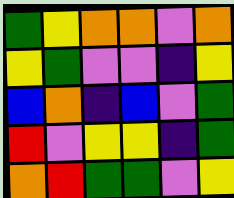[["green", "yellow", "orange", "orange", "violet", "orange"], ["yellow", "green", "violet", "violet", "indigo", "yellow"], ["blue", "orange", "indigo", "blue", "violet", "green"], ["red", "violet", "yellow", "yellow", "indigo", "green"], ["orange", "red", "green", "green", "violet", "yellow"]]